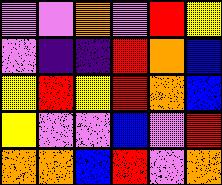[["violet", "violet", "orange", "violet", "red", "yellow"], ["violet", "indigo", "indigo", "red", "orange", "blue"], ["yellow", "red", "yellow", "red", "orange", "blue"], ["yellow", "violet", "violet", "blue", "violet", "red"], ["orange", "orange", "blue", "red", "violet", "orange"]]